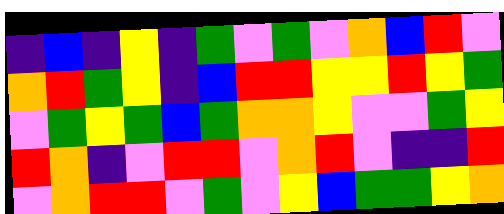[["indigo", "blue", "indigo", "yellow", "indigo", "green", "violet", "green", "violet", "orange", "blue", "red", "violet"], ["orange", "red", "green", "yellow", "indigo", "blue", "red", "red", "yellow", "yellow", "red", "yellow", "green"], ["violet", "green", "yellow", "green", "blue", "green", "orange", "orange", "yellow", "violet", "violet", "green", "yellow"], ["red", "orange", "indigo", "violet", "red", "red", "violet", "orange", "red", "violet", "indigo", "indigo", "red"], ["violet", "orange", "red", "red", "violet", "green", "violet", "yellow", "blue", "green", "green", "yellow", "orange"]]